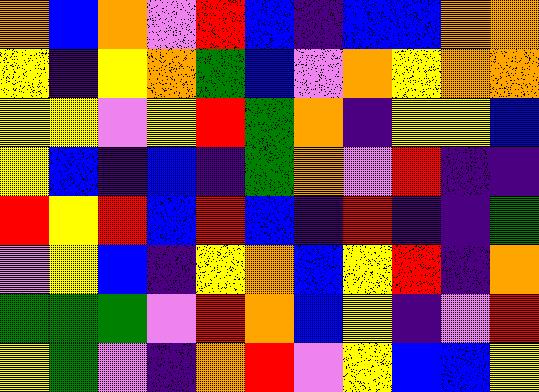[["orange", "blue", "orange", "violet", "red", "blue", "indigo", "blue", "blue", "orange", "orange"], ["yellow", "indigo", "yellow", "orange", "green", "blue", "violet", "orange", "yellow", "orange", "orange"], ["yellow", "yellow", "violet", "yellow", "red", "green", "orange", "indigo", "yellow", "yellow", "blue"], ["yellow", "blue", "indigo", "blue", "indigo", "green", "orange", "violet", "red", "indigo", "indigo"], ["red", "yellow", "red", "blue", "red", "blue", "indigo", "red", "indigo", "indigo", "green"], ["violet", "yellow", "blue", "indigo", "yellow", "orange", "blue", "yellow", "red", "indigo", "orange"], ["green", "green", "green", "violet", "red", "orange", "blue", "yellow", "indigo", "violet", "red"], ["yellow", "green", "violet", "indigo", "orange", "red", "violet", "yellow", "blue", "blue", "yellow"]]